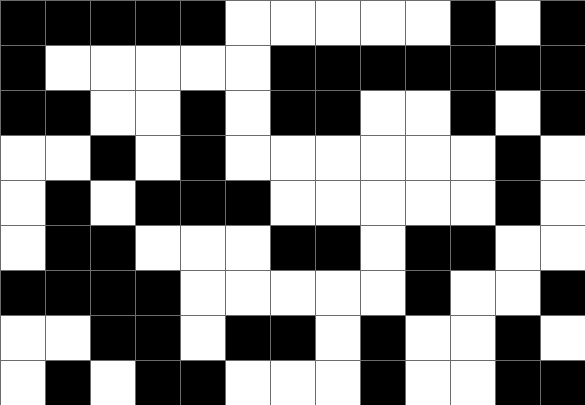[["black", "black", "black", "black", "black", "white", "white", "white", "white", "white", "black", "white", "black"], ["black", "white", "white", "white", "white", "white", "black", "black", "black", "black", "black", "black", "black"], ["black", "black", "white", "white", "black", "white", "black", "black", "white", "white", "black", "white", "black"], ["white", "white", "black", "white", "black", "white", "white", "white", "white", "white", "white", "black", "white"], ["white", "black", "white", "black", "black", "black", "white", "white", "white", "white", "white", "black", "white"], ["white", "black", "black", "white", "white", "white", "black", "black", "white", "black", "black", "white", "white"], ["black", "black", "black", "black", "white", "white", "white", "white", "white", "black", "white", "white", "black"], ["white", "white", "black", "black", "white", "black", "black", "white", "black", "white", "white", "black", "white"], ["white", "black", "white", "black", "black", "white", "white", "white", "black", "white", "white", "black", "black"]]